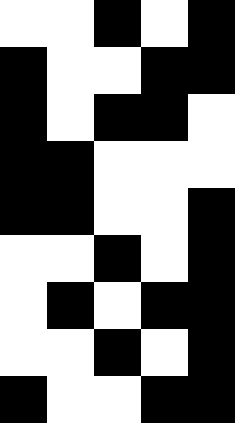[["white", "white", "black", "white", "black"], ["black", "white", "white", "black", "black"], ["black", "white", "black", "black", "white"], ["black", "black", "white", "white", "white"], ["black", "black", "white", "white", "black"], ["white", "white", "black", "white", "black"], ["white", "black", "white", "black", "black"], ["white", "white", "black", "white", "black"], ["black", "white", "white", "black", "black"]]